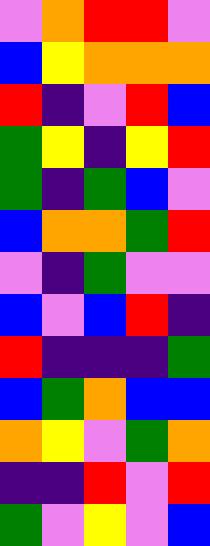[["violet", "orange", "red", "red", "violet"], ["blue", "yellow", "orange", "orange", "orange"], ["red", "indigo", "violet", "red", "blue"], ["green", "yellow", "indigo", "yellow", "red"], ["green", "indigo", "green", "blue", "violet"], ["blue", "orange", "orange", "green", "red"], ["violet", "indigo", "green", "violet", "violet"], ["blue", "violet", "blue", "red", "indigo"], ["red", "indigo", "indigo", "indigo", "green"], ["blue", "green", "orange", "blue", "blue"], ["orange", "yellow", "violet", "green", "orange"], ["indigo", "indigo", "red", "violet", "red"], ["green", "violet", "yellow", "violet", "blue"]]